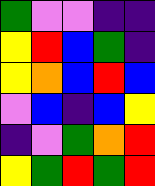[["green", "violet", "violet", "indigo", "indigo"], ["yellow", "red", "blue", "green", "indigo"], ["yellow", "orange", "blue", "red", "blue"], ["violet", "blue", "indigo", "blue", "yellow"], ["indigo", "violet", "green", "orange", "red"], ["yellow", "green", "red", "green", "red"]]